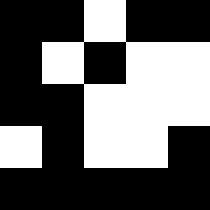[["black", "black", "white", "black", "black"], ["black", "white", "black", "white", "white"], ["black", "black", "white", "white", "white"], ["white", "black", "white", "white", "black"], ["black", "black", "black", "black", "black"]]